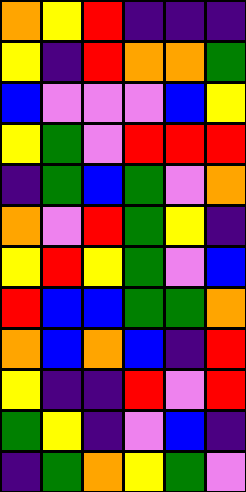[["orange", "yellow", "red", "indigo", "indigo", "indigo"], ["yellow", "indigo", "red", "orange", "orange", "green"], ["blue", "violet", "violet", "violet", "blue", "yellow"], ["yellow", "green", "violet", "red", "red", "red"], ["indigo", "green", "blue", "green", "violet", "orange"], ["orange", "violet", "red", "green", "yellow", "indigo"], ["yellow", "red", "yellow", "green", "violet", "blue"], ["red", "blue", "blue", "green", "green", "orange"], ["orange", "blue", "orange", "blue", "indigo", "red"], ["yellow", "indigo", "indigo", "red", "violet", "red"], ["green", "yellow", "indigo", "violet", "blue", "indigo"], ["indigo", "green", "orange", "yellow", "green", "violet"]]